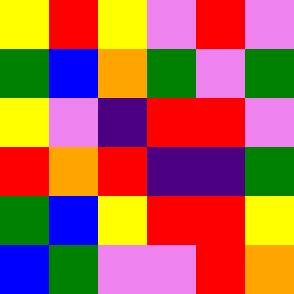[["yellow", "red", "yellow", "violet", "red", "violet"], ["green", "blue", "orange", "green", "violet", "green"], ["yellow", "violet", "indigo", "red", "red", "violet"], ["red", "orange", "red", "indigo", "indigo", "green"], ["green", "blue", "yellow", "red", "red", "yellow"], ["blue", "green", "violet", "violet", "red", "orange"]]